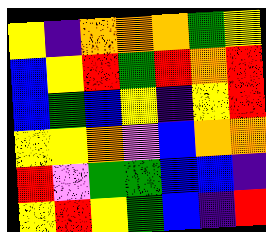[["yellow", "indigo", "orange", "orange", "orange", "green", "yellow"], ["blue", "yellow", "red", "green", "red", "orange", "red"], ["blue", "green", "blue", "yellow", "indigo", "yellow", "red"], ["yellow", "yellow", "orange", "violet", "blue", "orange", "orange"], ["red", "violet", "green", "green", "blue", "blue", "indigo"], ["yellow", "red", "yellow", "green", "blue", "indigo", "red"]]